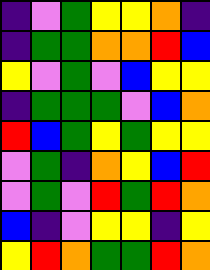[["indigo", "violet", "green", "yellow", "yellow", "orange", "indigo"], ["indigo", "green", "green", "orange", "orange", "red", "blue"], ["yellow", "violet", "green", "violet", "blue", "yellow", "yellow"], ["indigo", "green", "green", "green", "violet", "blue", "orange"], ["red", "blue", "green", "yellow", "green", "yellow", "yellow"], ["violet", "green", "indigo", "orange", "yellow", "blue", "red"], ["violet", "green", "violet", "red", "green", "red", "orange"], ["blue", "indigo", "violet", "yellow", "yellow", "indigo", "yellow"], ["yellow", "red", "orange", "green", "green", "red", "orange"]]